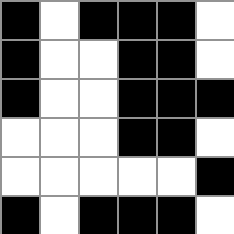[["black", "white", "black", "black", "black", "white"], ["black", "white", "white", "black", "black", "white"], ["black", "white", "white", "black", "black", "black"], ["white", "white", "white", "black", "black", "white"], ["white", "white", "white", "white", "white", "black"], ["black", "white", "black", "black", "black", "white"]]